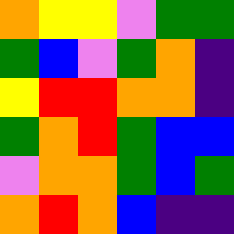[["orange", "yellow", "yellow", "violet", "green", "green"], ["green", "blue", "violet", "green", "orange", "indigo"], ["yellow", "red", "red", "orange", "orange", "indigo"], ["green", "orange", "red", "green", "blue", "blue"], ["violet", "orange", "orange", "green", "blue", "green"], ["orange", "red", "orange", "blue", "indigo", "indigo"]]